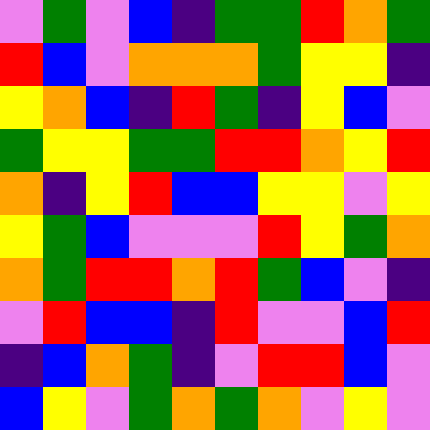[["violet", "green", "violet", "blue", "indigo", "green", "green", "red", "orange", "green"], ["red", "blue", "violet", "orange", "orange", "orange", "green", "yellow", "yellow", "indigo"], ["yellow", "orange", "blue", "indigo", "red", "green", "indigo", "yellow", "blue", "violet"], ["green", "yellow", "yellow", "green", "green", "red", "red", "orange", "yellow", "red"], ["orange", "indigo", "yellow", "red", "blue", "blue", "yellow", "yellow", "violet", "yellow"], ["yellow", "green", "blue", "violet", "violet", "violet", "red", "yellow", "green", "orange"], ["orange", "green", "red", "red", "orange", "red", "green", "blue", "violet", "indigo"], ["violet", "red", "blue", "blue", "indigo", "red", "violet", "violet", "blue", "red"], ["indigo", "blue", "orange", "green", "indigo", "violet", "red", "red", "blue", "violet"], ["blue", "yellow", "violet", "green", "orange", "green", "orange", "violet", "yellow", "violet"]]